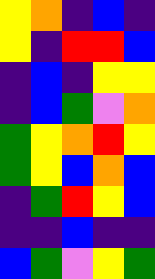[["yellow", "orange", "indigo", "blue", "indigo"], ["yellow", "indigo", "red", "red", "blue"], ["indigo", "blue", "indigo", "yellow", "yellow"], ["indigo", "blue", "green", "violet", "orange"], ["green", "yellow", "orange", "red", "yellow"], ["green", "yellow", "blue", "orange", "blue"], ["indigo", "green", "red", "yellow", "blue"], ["indigo", "indigo", "blue", "indigo", "indigo"], ["blue", "green", "violet", "yellow", "green"]]